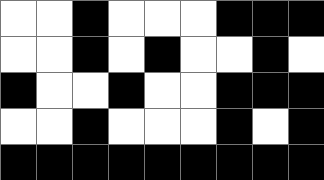[["white", "white", "black", "white", "white", "white", "black", "black", "black"], ["white", "white", "black", "white", "black", "white", "white", "black", "white"], ["black", "white", "white", "black", "white", "white", "black", "black", "black"], ["white", "white", "black", "white", "white", "white", "black", "white", "black"], ["black", "black", "black", "black", "black", "black", "black", "black", "black"]]